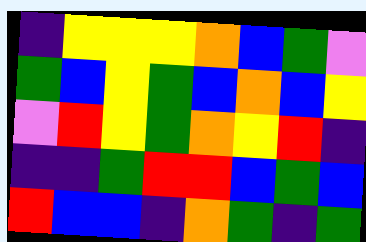[["indigo", "yellow", "yellow", "yellow", "orange", "blue", "green", "violet"], ["green", "blue", "yellow", "green", "blue", "orange", "blue", "yellow"], ["violet", "red", "yellow", "green", "orange", "yellow", "red", "indigo"], ["indigo", "indigo", "green", "red", "red", "blue", "green", "blue"], ["red", "blue", "blue", "indigo", "orange", "green", "indigo", "green"]]